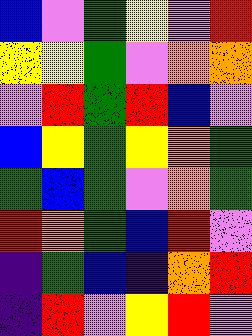[["blue", "violet", "green", "yellow", "violet", "red"], ["yellow", "yellow", "green", "violet", "orange", "orange"], ["violet", "red", "green", "red", "blue", "violet"], ["blue", "yellow", "green", "yellow", "orange", "green"], ["green", "blue", "green", "violet", "orange", "green"], ["red", "orange", "green", "blue", "red", "violet"], ["indigo", "green", "blue", "indigo", "orange", "red"], ["indigo", "red", "violet", "yellow", "red", "violet"]]